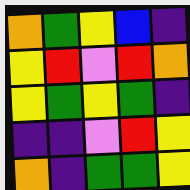[["orange", "green", "yellow", "blue", "indigo"], ["yellow", "red", "violet", "red", "orange"], ["yellow", "green", "yellow", "green", "indigo"], ["indigo", "indigo", "violet", "red", "yellow"], ["orange", "indigo", "green", "green", "yellow"]]